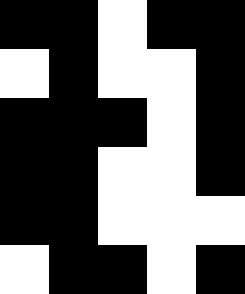[["black", "black", "white", "black", "black"], ["white", "black", "white", "white", "black"], ["black", "black", "black", "white", "black"], ["black", "black", "white", "white", "black"], ["black", "black", "white", "white", "white"], ["white", "black", "black", "white", "black"]]